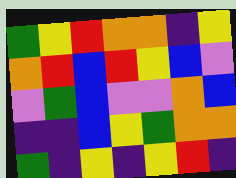[["green", "yellow", "red", "orange", "orange", "indigo", "yellow"], ["orange", "red", "blue", "red", "yellow", "blue", "violet"], ["violet", "green", "blue", "violet", "violet", "orange", "blue"], ["indigo", "indigo", "blue", "yellow", "green", "orange", "orange"], ["green", "indigo", "yellow", "indigo", "yellow", "red", "indigo"]]